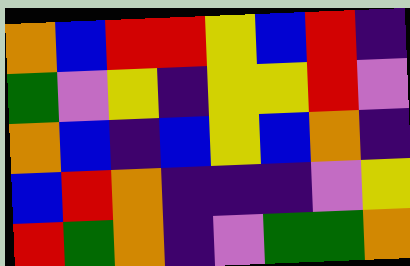[["orange", "blue", "red", "red", "yellow", "blue", "red", "indigo"], ["green", "violet", "yellow", "indigo", "yellow", "yellow", "red", "violet"], ["orange", "blue", "indigo", "blue", "yellow", "blue", "orange", "indigo"], ["blue", "red", "orange", "indigo", "indigo", "indigo", "violet", "yellow"], ["red", "green", "orange", "indigo", "violet", "green", "green", "orange"]]